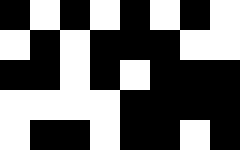[["black", "white", "black", "white", "black", "white", "black", "white"], ["white", "black", "white", "black", "black", "black", "white", "white"], ["black", "black", "white", "black", "white", "black", "black", "black"], ["white", "white", "white", "white", "black", "black", "black", "black"], ["white", "black", "black", "white", "black", "black", "white", "black"]]